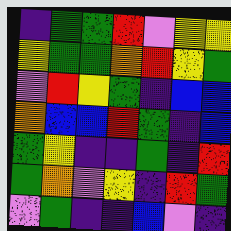[["indigo", "green", "green", "red", "violet", "yellow", "yellow"], ["yellow", "green", "green", "orange", "red", "yellow", "green"], ["violet", "red", "yellow", "green", "indigo", "blue", "blue"], ["orange", "blue", "blue", "red", "green", "indigo", "blue"], ["green", "yellow", "indigo", "indigo", "green", "indigo", "red"], ["green", "orange", "violet", "yellow", "indigo", "red", "green"], ["violet", "green", "indigo", "indigo", "blue", "violet", "indigo"]]